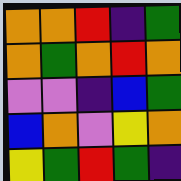[["orange", "orange", "red", "indigo", "green"], ["orange", "green", "orange", "red", "orange"], ["violet", "violet", "indigo", "blue", "green"], ["blue", "orange", "violet", "yellow", "orange"], ["yellow", "green", "red", "green", "indigo"]]